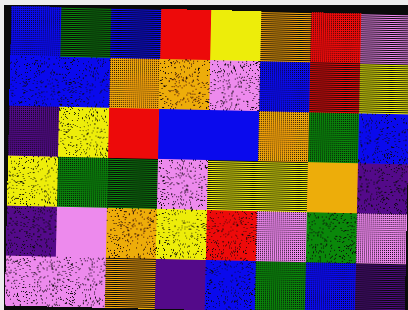[["blue", "green", "blue", "red", "yellow", "orange", "red", "violet"], ["blue", "blue", "orange", "orange", "violet", "blue", "red", "yellow"], ["indigo", "yellow", "red", "blue", "blue", "orange", "green", "blue"], ["yellow", "green", "green", "violet", "yellow", "yellow", "orange", "indigo"], ["indigo", "violet", "orange", "yellow", "red", "violet", "green", "violet"], ["violet", "violet", "orange", "indigo", "blue", "green", "blue", "indigo"]]